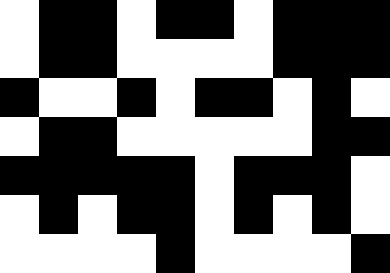[["white", "black", "black", "white", "black", "black", "white", "black", "black", "black"], ["white", "black", "black", "white", "white", "white", "white", "black", "black", "black"], ["black", "white", "white", "black", "white", "black", "black", "white", "black", "white"], ["white", "black", "black", "white", "white", "white", "white", "white", "black", "black"], ["black", "black", "black", "black", "black", "white", "black", "black", "black", "white"], ["white", "black", "white", "black", "black", "white", "black", "white", "black", "white"], ["white", "white", "white", "white", "black", "white", "white", "white", "white", "black"]]